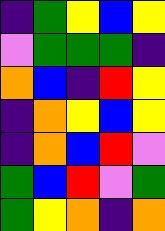[["indigo", "green", "yellow", "blue", "yellow"], ["violet", "green", "green", "green", "indigo"], ["orange", "blue", "indigo", "red", "yellow"], ["indigo", "orange", "yellow", "blue", "yellow"], ["indigo", "orange", "blue", "red", "violet"], ["green", "blue", "red", "violet", "green"], ["green", "yellow", "orange", "indigo", "orange"]]